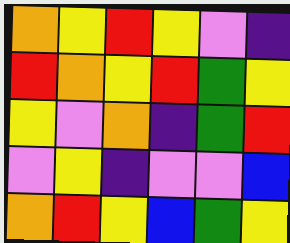[["orange", "yellow", "red", "yellow", "violet", "indigo"], ["red", "orange", "yellow", "red", "green", "yellow"], ["yellow", "violet", "orange", "indigo", "green", "red"], ["violet", "yellow", "indigo", "violet", "violet", "blue"], ["orange", "red", "yellow", "blue", "green", "yellow"]]